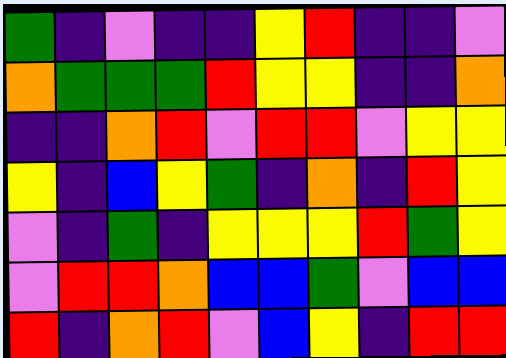[["green", "indigo", "violet", "indigo", "indigo", "yellow", "red", "indigo", "indigo", "violet"], ["orange", "green", "green", "green", "red", "yellow", "yellow", "indigo", "indigo", "orange"], ["indigo", "indigo", "orange", "red", "violet", "red", "red", "violet", "yellow", "yellow"], ["yellow", "indigo", "blue", "yellow", "green", "indigo", "orange", "indigo", "red", "yellow"], ["violet", "indigo", "green", "indigo", "yellow", "yellow", "yellow", "red", "green", "yellow"], ["violet", "red", "red", "orange", "blue", "blue", "green", "violet", "blue", "blue"], ["red", "indigo", "orange", "red", "violet", "blue", "yellow", "indigo", "red", "red"]]